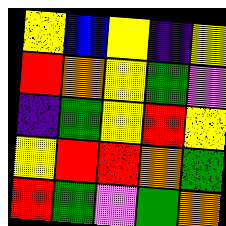[["yellow", "blue", "yellow", "indigo", "yellow"], ["red", "orange", "yellow", "green", "violet"], ["indigo", "green", "yellow", "red", "yellow"], ["yellow", "red", "red", "orange", "green"], ["red", "green", "violet", "green", "orange"]]